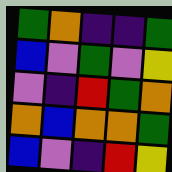[["green", "orange", "indigo", "indigo", "green"], ["blue", "violet", "green", "violet", "yellow"], ["violet", "indigo", "red", "green", "orange"], ["orange", "blue", "orange", "orange", "green"], ["blue", "violet", "indigo", "red", "yellow"]]